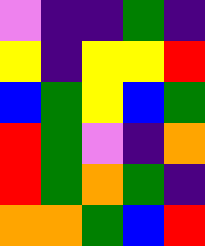[["violet", "indigo", "indigo", "green", "indigo"], ["yellow", "indigo", "yellow", "yellow", "red"], ["blue", "green", "yellow", "blue", "green"], ["red", "green", "violet", "indigo", "orange"], ["red", "green", "orange", "green", "indigo"], ["orange", "orange", "green", "blue", "red"]]